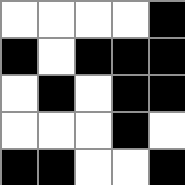[["white", "white", "white", "white", "black"], ["black", "white", "black", "black", "black"], ["white", "black", "white", "black", "black"], ["white", "white", "white", "black", "white"], ["black", "black", "white", "white", "black"]]